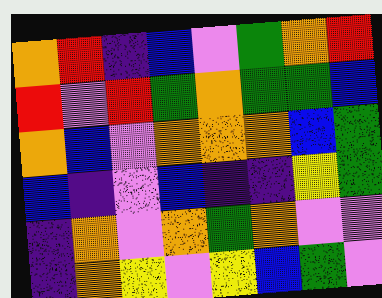[["orange", "red", "indigo", "blue", "violet", "green", "orange", "red"], ["red", "violet", "red", "green", "orange", "green", "green", "blue"], ["orange", "blue", "violet", "orange", "orange", "orange", "blue", "green"], ["blue", "indigo", "violet", "blue", "indigo", "indigo", "yellow", "green"], ["indigo", "orange", "violet", "orange", "green", "orange", "violet", "violet"], ["indigo", "orange", "yellow", "violet", "yellow", "blue", "green", "violet"]]